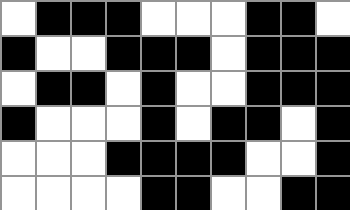[["white", "black", "black", "black", "white", "white", "white", "black", "black", "white"], ["black", "white", "white", "black", "black", "black", "white", "black", "black", "black"], ["white", "black", "black", "white", "black", "white", "white", "black", "black", "black"], ["black", "white", "white", "white", "black", "white", "black", "black", "white", "black"], ["white", "white", "white", "black", "black", "black", "black", "white", "white", "black"], ["white", "white", "white", "white", "black", "black", "white", "white", "black", "black"]]